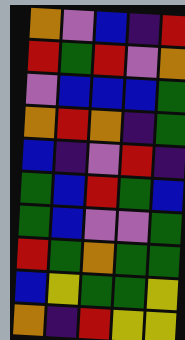[["orange", "violet", "blue", "indigo", "red"], ["red", "green", "red", "violet", "orange"], ["violet", "blue", "blue", "blue", "green"], ["orange", "red", "orange", "indigo", "green"], ["blue", "indigo", "violet", "red", "indigo"], ["green", "blue", "red", "green", "blue"], ["green", "blue", "violet", "violet", "green"], ["red", "green", "orange", "green", "green"], ["blue", "yellow", "green", "green", "yellow"], ["orange", "indigo", "red", "yellow", "yellow"]]